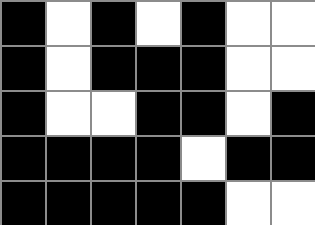[["black", "white", "black", "white", "black", "white", "white"], ["black", "white", "black", "black", "black", "white", "white"], ["black", "white", "white", "black", "black", "white", "black"], ["black", "black", "black", "black", "white", "black", "black"], ["black", "black", "black", "black", "black", "white", "white"]]